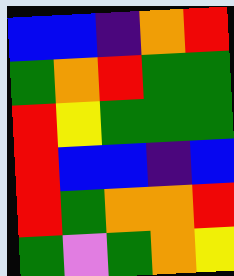[["blue", "blue", "indigo", "orange", "red"], ["green", "orange", "red", "green", "green"], ["red", "yellow", "green", "green", "green"], ["red", "blue", "blue", "indigo", "blue"], ["red", "green", "orange", "orange", "red"], ["green", "violet", "green", "orange", "yellow"]]